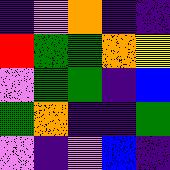[["indigo", "violet", "orange", "indigo", "indigo"], ["red", "green", "green", "orange", "yellow"], ["violet", "green", "green", "indigo", "blue"], ["green", "orange", "indigo", "indigo", "green"], ["violet", "indigo", "violet", "blue", "indigo"]]